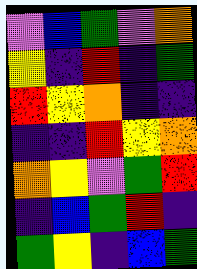[["violet", "blue", "green", "violet", "orange"], ["yellow", "indigo", "red", "indigo", "green"], ["red", "yellow", "orange", "indigo", "indigo"], ["indigo", "indigo", "red", "yellow", "orange"], ["orange", "yellow", "violet", "green", "red"], ["indigo", "blue", "green", "red", "indigo"], ["green", "yellow", "indigo", "blue", "green"]]